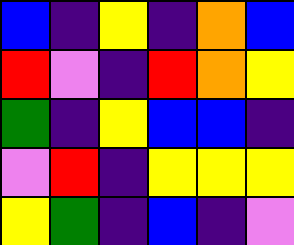[["blue", "indigo", "yellow", "indigo", "orange", "blue"], ["red", "violet", "indigo", "red", "orange", "yellow"], ["green", "indigo", "yellow", "blue", "blue", "indigo"], ["violet", "red", "indigo", "yellow", "yellow", "yellow"], ["yellow", "green", "indigo", "blue", "indigo", "violet"]]